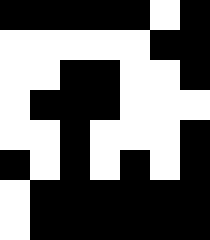[["black", "black", "black", "black", "black", "white", "black"], ["white", "white", "white", "white", "white", "black", "black"], ["white", "white", "black", "black", "white", "white", "black"], ["white", "black", "black", "black", "white", "white", "white"], ["white", "white", "black", "white", "white", "white", "black"], ["black", "white", "black", "white", "black", "white", "black"], ["white", "black", "black", "black", "black", "black", "black"], ["white", "black", "black", "black", "black", "black", "black"]]